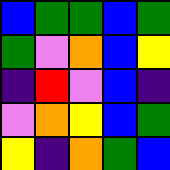[["blue", "green", "green", "blue", "green"], ["green", "violet", "orange", "blue", "yellow"], ["indigo", "red", "violet", "blue", "indigo"], ["violet", "orange", "yellow", "blue", "green"], ["yellow", "indigo", "orange", "green", "blue"]]